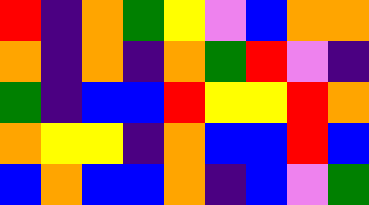[["red", "indigo", "orange", "green", "yellow", "violet", "blue", "orange", "orange"], ["orange", "indigo", "orange", "indigo", "orange", "green", "red", "violet", "indigo"], ["green", "indigo", "blue", "blue", "red", "yellow", "yellow", "red", "orange"], ["orange", "yellow", "yellow", "indigo", "orange", "blue", "blue", "red", "blue"], ["blue", "orange", "blue", "blue", "orange", "indigo", "blue", "violet", "green"]]